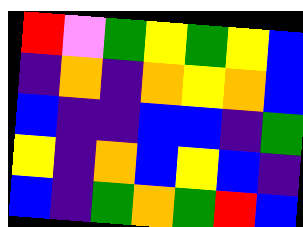[["red", "violet", "green", "yellow", "green", "yellow", "blue"], ["indigo", "orange", "indigo", "orange", "yellow", "orange", "blue"], ["blue", "indigo", "indigo", "blue", "blue", "indigo", "green"], ["yellow", "indigo", "orange", "blue", "yellow", "blue", "indigo"], ["blue", "indigo", "green", "orange", "green", "red", "blue"]]